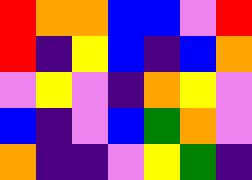[["red", "orange", "orange", "blue", "blue", "violet", "red"], ["red", "indigo", "yellow", "blue", "indigo", "blue", "orange"], ["violet", "yellow", "violet", "indigo", "orange", "yellow", "violet"], ["blue", "indigo", "violet", "blue", "green", "orange", "violet"], ["orange", "indigo", "indigo", "violet", "yellow", "green", "indigo"]]